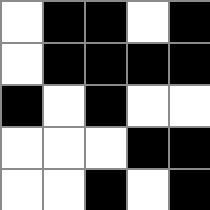[["white", "black", "black", "white", "black"], ["white", "black", "black", "black", "black"], ["black", "white", "black", "white", "white"], ["white", "white", "white", "black", "black"], ["white", "white", "black", "white", "black"]]